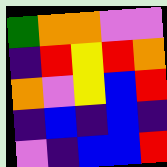[["green", "orange", "orange", "violet", "violet"], ["indigo", "red", "yellow", "red", "orange"], ["orange", "violet", "yellow", "blue", "red"], ["indigo", "blue", "indigo", "blue", "indigo"], ["violet", "indigo", "blue", "blue", "red"]]